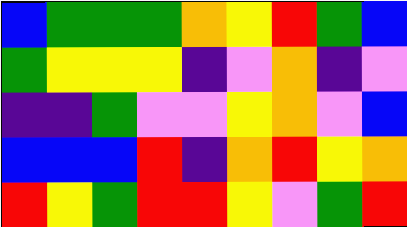[["blue", "green", "green", "green", "orange", "yellow", "red", "green", "blue"], ["green", "yellow", "yellow", "yellow", "indigo", "violet", "orange", "indigo", "violet"], ["indigo", "indigo", "green", "violet", "violet", "yellow", "orange", "violet", "blue"], ["blue", "blue", "blue", "red", "indigo", "orange", "red", "yellow", "orange"], ["red", "yellow", "green", "red", "red", "yellow", "violet", "green", "red"]]